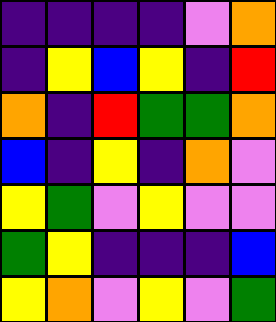[["indigo", "indigo", "indigo", "indigo", "violet", "orange"], ["indigo", "yellow", "blue", "yellow", "indigo", "red"], ["orange", "indigo", "red", "green", "green", "orange"], ["blue", "indigo", "yellow", "indigo", "orange", "violet"], ["yellow", "green", "violet", "yellow", "violet", "violet"], ["green", "yellow", "indigo", "indigo", "indigo", "blue"], ["yellow", "orange", "violet", "yellow", "violet", "green"]]